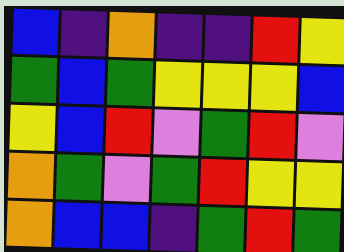[["blue", "indigo", "orange", "indigo", "indigo", "red", "yellow"], ["green", "blue", "green", "yellow", "yellow", "yellow", "blue"], ["yellow", "blue", "red", "violet", "green", "red", "violet"], ["orange", "green", "violet", "green", "red", "yellow", "yellow"], ["orange", "blue", "blue", "indigo", "green", "red", "green"]]